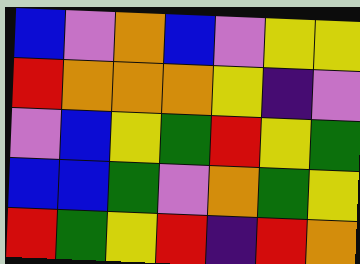[["blue", "violet", "orange", "blue", "violet", "yellow", "yellow"], ["red", "orange", "orange", "orange", "yellow", "indigo", "violet"], ["violet", "blue", "yellow", "green", "red", "yellow", "green"], ["blue", "blue", "green", "violet", "orange", "green", "yellow"], ["red", "green", "yellow", "red", "indigo", "red", "orange"]]